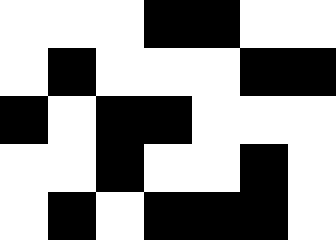[["white", "white", "white", "black", "black", "white", "white"], ["white", "black", "white", "white", "white", "black", "black"], ["black", "white", "black", "black", "white", "white", "white"], ["white", "white", "black", "white", "white", "black", "white"], ["white", "black", "white", "black", "black", "black", "white"]]